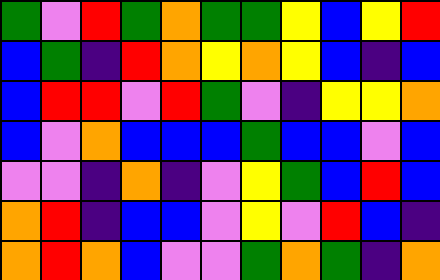[["green", "violet", "red", "green", "orange", "green", "green", "yellow", "blue", "yellow", "red"], ["blue", "green", "indigo", "red", "orange", "yellow", "orange", "yellow", "blue", "indigo", "blue"], ["blue", "red", "red", "violet", "red", "green", "violet", "indigo", "yellow", "yellow", "orange"], ["blue", "violet", "orange", "blue", "blue", "blue", "green", "blue", "blue", "violet", "blue"], ["violet", "violet", "indigo", "orange", "indigo", "violet", "yellow", "green", "blue", "red", "blue"], ["orange", "red", "indigo", "blue", "blue", "violet", "yellow", "violet", "red", "blue", "indigo"], ["orange", "red", "orange", "blue", "violet", "violet", "green", "orange", "green", "indigo", "orange"]]